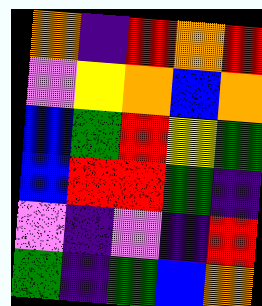[["orange", "indigo", "red", "orange", "red"], ["violet", "yellow", "orange", "blue", "orange"], ["blue", "green", "red", "yellow", "green"], ["blue", "red", "red", "green", "indigo"], ["violet", "indigo", "violet", "indigo", "red"], ["green", "indigo", "green", "blue", "orange"]]